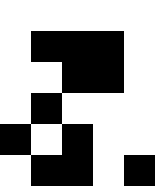[["white", "white", "white", "white", "white"], ["white", "black", "black", "black", "white"], ["white", "white", "black", "black", "white"], ["white", "black", "white", "white", "white"], ["black", "white", "black", "white", "white"], ["white", "black", "black", "white", "black"]]